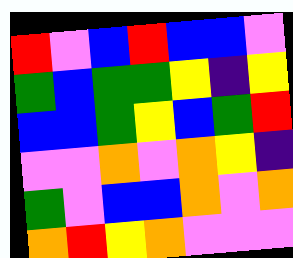[["red", "violet", "blue", "red", "blue", "blue", "violet"], ["green", "blue", "green", "green", "yellow", "indigo", "yellow"], ["blue", "blue", "green", "yellow", "blue", "green", "red"], ["violet", "violet", "orange", "violet", "orange", "yellow", "indigo"], ["green", "violet", "blue", "blue", "orange", "violet", "orange"], ["orange", "red", "yellow", "orange", "violet", "violet", "violet"]]